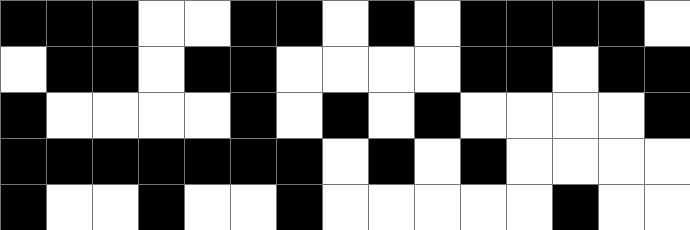[["black", "black", "black", "white", "white", "black", "black", "white", "black", "white", "black", "black", "black", "black", "white"], ["white", "black", "black", "white", "black", "black", "white", "white", "white", "white", "black", "black", "white", "black", "black"], ["black", "white", "white", "white", "white", "black", "white", "black", "white", "black", "white", "white", "white", "white", "black"], ["black", "black", "black", "black", "black", "black", "black", "white", "black", "white", "black", "white", "white", "white", "white"], ["black", "white", "white", "black", "white", "white", "black", "white", "white", "white", "white", "white", "black", "white", "white"]]